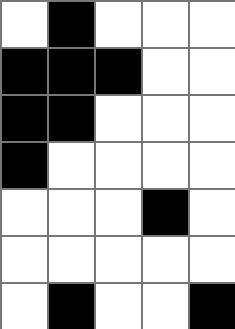[["white", "black", "white", "white", "white"], ["black", "black", "black", "white", "white"], ["black", "black", "white", "white", "white"], ["black", "white", "white", "white", "white"], ["white", "white", "white", "black", "white"], ["white", "white", "white", "white", "white"], ["white", "black", "white", "white", "black"]]